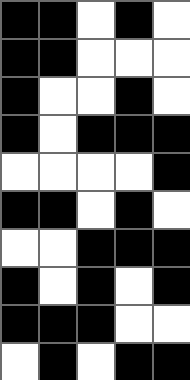[["black", "black", "white", "black", "white"], ["black", "black", "white", "white", "white"], ["black", "white", "white", "black", "white"], ["black", "white", "black", "black", "black"], ["white", "white", "white", "white", "black"], ["black", "black", "white", "black", "white"], ["white", "white", "black", "black", "black"], ["black", "white", "black", "white", "black"], ["black", "black", "black", "white", "white"], ["white", "black", "white", "black", "black"]]